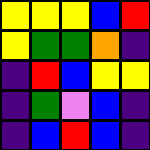[["yellow", "yellow", "yellow", "blue", "red"], ["yellow", "green", "green", "orange", "indigo"], ["indigo", "red", "blue", "yellow", "yellow"], ["indigo", "green", "violet", "blue", "indigo"], ["indigo", "blue", "red", "blue", "indigo"]]